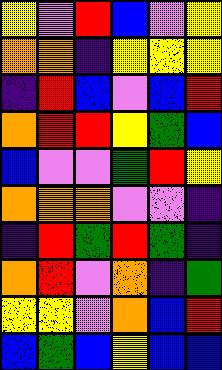[["yellow", "violet", "red", "blue", "violet", "yellow"], ["orange", "orange", "indigo", "yellow", "yellow", "yellow"], ["indigo", "red", "blue", "violet", "blue", "red"], ["orange", "red", "red", "yellow", "green", "blue"], ["blue", "violet", "violet", "green", "red", "yellow"], ["orange", "orange", "orange", "violet", "violet", "indigo"], ["indigo", "red", "green", "red", "green", "indigo"], ["orange", "red", "violet", "orange", "indigo", "green"], ["yellow", "yellow", "violet", "orange", "blue", "red"], ["blue", "green", "blue", "yellow", "blue", "blue"]]